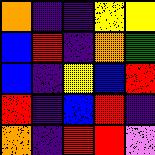[["orange", "indigo", "indigo", "yellow", "yellow"], ["blue", "red", "indigo", "orange", "green"], ["blue", "indigo", "yellow", "blue", "red"], ["red", "indigo", "blue", "red", "indigo"], ["orange", "indigo", "red", "red", "violet"]]